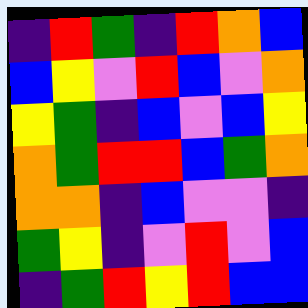[["indigo", "red", "green", "indigo", "red", "orange", "blue"], ["blue", "yellow", "violet", "red", "blue", "violet", "orange"], ["yellow", "green", "indigo", "blue", "violet", "blue", "yellow"], ["orange", "green", "red", "red", "blue", "green", "orange"], ["orange", "orange", "indigo", "blue", "violet", "violet", "indigo"], ["green", "yellow", "indigo", "violet", "red", "violet", "blue"], ["indigo", "green", "red", "yellow", "red", "blue", "blue"]]